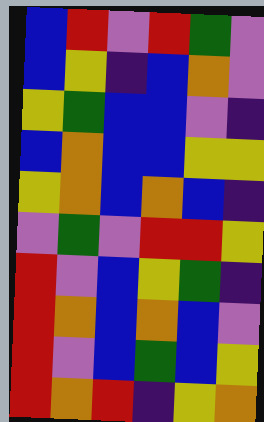[["blue", "red", "violet", "red", "green", "violet"], ["blue", "yellow", "indigo", "blue", "orange", "violet"], ["yellow", "green", "blue", "blue", "violet", "indigo"], ["blue", "orange", "blue", "blue", "yellow", "yellow"], ["yellow", "orange", "blue", "orange", "blue", "indigo"], ["violet", "green", "violet", "red", "red", "yellow"], ["red", "violet", "blue", "yellow", "green", "indigo"], ["red", "orange", "blue", "orange", "blue", "violet"], ["red", "violet", "blue", "green", "blue", "yellow"], ["red", "orange", "red", "indigo", "yellow", "orange"]]